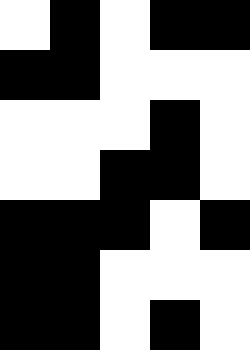[["white", "black", "white", "black", "black"], ["black", "black", "white", "white", "white"], ["white", "white", "white", "black", "white"], ["white", "white", "black", "black", "white"], ["black", "black", "black", "white", "black"], ["black", "black", "white", "white", "white"], ["black", "black", "white", "black", "white"]]